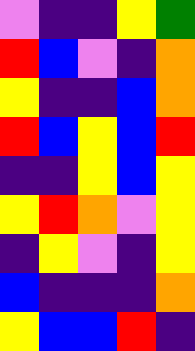[["violet", "indigo", "indigo", "yellow", "green"], ["red", "blue", "violet", "indigo", "orange"], ["yellow", "indigo", "indigo", "blue", "orange"], ["red", "blue", "yellow", "blue", "red"], ["indigo", "indigo", "yellow", "blue", "yellow"], ["yellow", "red", "orange", "violet", "yellow"], ["indigo", "yellow", "violet", "indigo", "yellow"], ["blue", "indigo", "indigo", "indigo", "orange"], ["yellow", "blue", "blue", "red", "indigo"]]